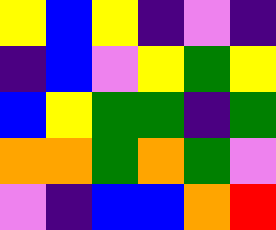[["yellow", "blue", "yellow", "indigo", "violet", "indigo"], ["indigo", "blue", "violet", "yellow", "green", "yellow"], ["blue", "yellow", "green", "green", "indigo", "green"], ["orange", "orange", "green", "orange", "green", "violet"], ["violet", "indigo", "blue", "blue", "orange", "red"]]